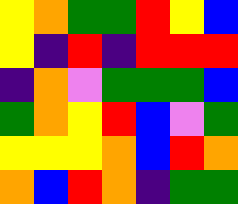[["yellow", "orange", "green", "green", "red", "yellow", "blue"], ["yellow", "indigo", "red", "indigo", "red", "red", "red"], ["indigo", "orange", "violet", "green", "green", "green", "blue"], ["green", "orange", "yellow", "red", "blue", "violet", "green"], ["yellow", "yellow", "yellow", "orange", "blue", "red", "orange"], ["orange", "blue", "red", "orange", "indigo", "green", "green"]]